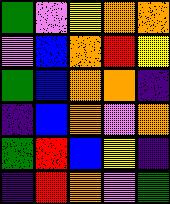[["green", "violet", "yellow", "orange", "orange"], ["violet", "blue", "orange", "red", "yellow"], ["green", "blue", "orange", "orange", "indigo"], ["indigo", "blue", "orange", "violet", "orange"], ["green", "red", "blue", "yellow", "indigo"], ["indigo", "red", "orange", "violet", "green"]]